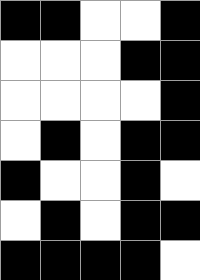[["black", "black", "white", "white", "black"], ["white", "white", "white", "black", "black"], ["white", "white", "white", "white", "black"], ["white", "black", "white", "black", "black"], ["black", "white", "white", "black", "white"], ["white", "black", "white", "black", "black"], ["black", "black", "black", "black", "white"]]